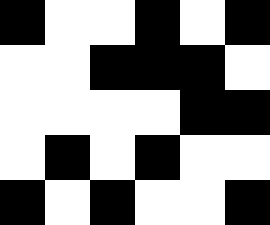[["black", "white", "white", "black", "white", "black"], ["white", "white", "black", "black", "black", "white"], ["white", "white", "white", "white", "black", "black"], ["white", "black", "white", "black", "white", "white"], ["black", "white", "black", "white", "white", "black"]]